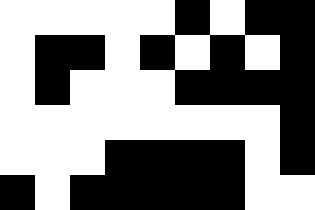[["white", "white", "white", "white", "white", "black", "white", "black", "black"], ["white", "black", "black", "white", "black", "white", "black", "white", "black"], ["white", "black", "white", "white", "white", "black", "black", "black", "black"], ["white", "white", "white", "white", "white", "white", "white", "white", "black"], ["white", "white", "white", "black", "black", "black", "black", "white", "black"], ["black", "white", "black", "black", "black", "black", "black", "white", "white"]]